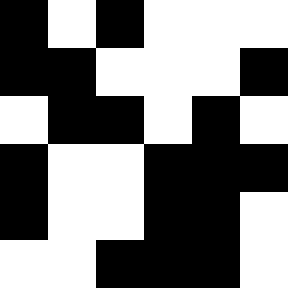[["black", "white", "black", "white", "white", "white"], ["black", "black", "white", "white", "white", "black"], ["white", "black", "black", "white", "black", "white"], ["black", "white", "white", "black", "black", "black"], ["black", "white", "white", "black", "black", "white"], ["white", "white", "black", "black", "black", "white"]]